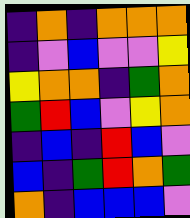[["indigo", "orange", "indigo", "orange", "orange", "orange"], ["indigo", "violet", "blue", "violet", "violet", "yellow"], ["yellow", "orange", "orange", "indigo", "green", "orange"], ["green", "red", "blue", "violet", "yellow", "orange"], ["indigo", "blue", "indigo", "red", "blue", "violet"], ["blue", "indigo", "green", "red", "orange", "green"], ["orange", "indigo", "blue", "blue", "blue", "violet"]]